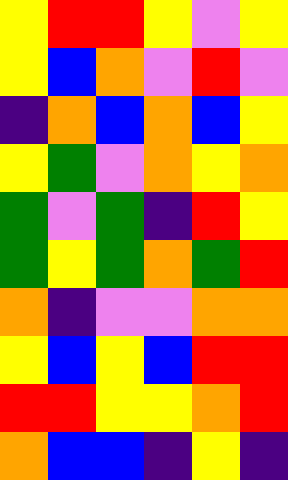[["yellow", "red", "red", "yellow", "violet", "yellow"], ["yellow", "blue", "orange", "violet", "red", "violet"], ["indigo", "orange", "blue", "orange", "blue", "yellow"], ["yellow", "green", "violet", "orange", "yellow", "orange"], ["green", "violet", "green", "indigo", "red", "yellow"], ["green", "yellow", "green", "orange", "green", "red"], ["orange", "indigo", "violet", "violet", "orange", "orange"], ["yellow", "blue", "yellow", "blue", "red", "red"], ["red", "red", "yellow", "yellow", "orange", "red"], ["orange", "blue", "blue", "indigo", "yellow", "indigo"]]